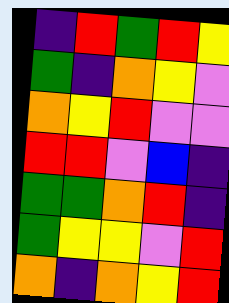[["indigo", "red", "green", "red", "yellow"], ["green", "indigo", "orange", "yellow", "violet"], ["orange", "yellow", "red", "violet", "violet"], ["red", "red", "violet", "blue", "indigo"], ["green", "green", "orange", "red", "indigo"], ["green", "yellow", "yellow", "violet", "red"], ["orange", "indigo", "orange", "yellow", "red"]]